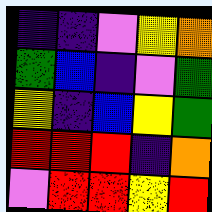[["indigo", "indigo", "violet", "yellow", "orange"], ["green", "blue", "indigo", "violet", "green"], ["yellow", "indigo", "blue", "yellow", "green"], ["red", "red", "red", "indigo", "orange"], ["violet", "red", "red", "yellow", "red"]]